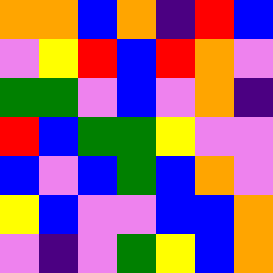[["orange", "orange", "blue", "orange", "indigo", "red", "blue"], ["violet", "yellow", "red", "blue", "red", "orange", "violet"], ["green", "green", "violet", "blue", "violet", "orange", "indigo"], ["red", "blue", "green", "green", "yellow", "violet", "violet"], ["blue", "violet", "blue", "green", "blue", "orange", "violet"], ["yellow", "blue", "violet", "violet", "blue", "blue", "orange"], ["violet", "indigo", "violet", "green", "yellow", "blue", "orange"]]